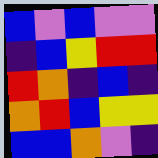[["blue", "violet", "blue", "violet", "violet"], ["indigo", "blue", "yellow", "red", "red"], ["red", "orange", "indigo", "blue", "indigo"], ["orange", "red", "blue", "yellow", "yellow"], ["blue", "blue", "orange", "violet", "indigo"]]